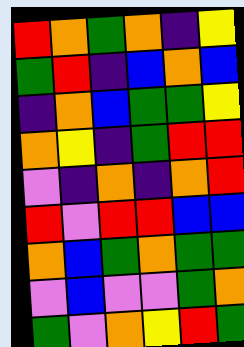[["red", "orange", "green", "orange", "indigo", "yellow"], ["green", "red", "indigo", "blue", "orange", "blue"], ["indigo", "orange", "blue", "green", "green", "yellow"], ["orange", "yellow", "indigo", "green", "red", "red"], ["violet", "indigo", "orange", "indigo", "orange", "red"], ["red", "violet", "red", "red", "blue", "blue"], ["orange", "blue", "green", "orange", "green", "green"], ["violet", "blue", "violet", "violet", "green", "orange"], ["green", "violet", "orange", "yellow", "red", "green"]]